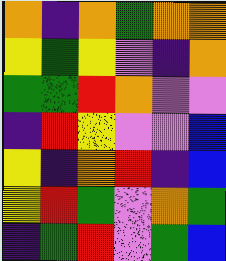[["orange", "indigo", "orange", "green", "orange", "orange"], ["yellow", "green", "yellow", "violet", "indigo", "orange"], ["green", "green", "red", "orange", "violet", "violet"], ["indigo", "red", "yellow", "violet", "violet", "blue"], ["yellow", "indigo", "orange", "red", "indigo", "blue"], ["yellow", "red", "green", "violet", "orange", "green"], ["indigo", "green", "red", "violet", "green", "blue"]]